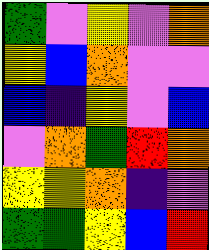[["green", "violet", "yellow", "violet", "orange"], ["yellow", "blue", "orange", "violet", "violet"], ["blue", "indigo", "yellow", "violet", "blue"], ["violet", "orange", "green", "red", "orange"], ["yellow", "yellow", "orange", "indigo", "violet"], ["green", "green", "yellow", "blue", "red"]]